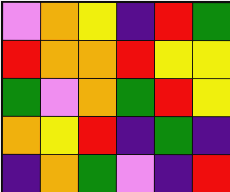[["violet", "orange", "yellow", "indigo", "red", "green"], ["red", "orange", "orange", "red", "yellow", "yellow"], ["green", "violet", "orange", "green", "red", "yellow"], ["orange", "yellow", "red", "indigo", "green", "indigo"], ["indigo", "orange", "green", "violet", "indigo", "red"]]